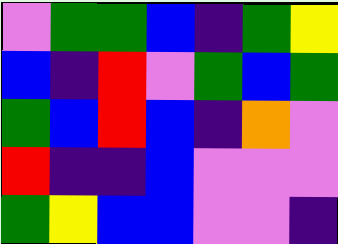[["violet", "green", "green", "blue", "indigo", "green", "yellow"], ["blue", "indigo", "red", "violet", "green", "blue", "green"], ["green", "blue", "red", "blue", "indigo", "orange", "violet"], ["red", "indigo", "indigo", "blue", "violet", "violet", "violet"], ["green", "yellow", "blue", "blue", "violet", "violet", "indigo"]]